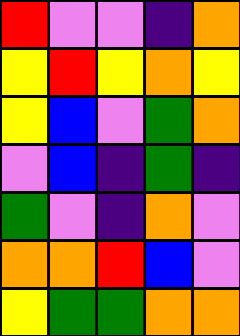[["red", "violet", "violet", "indigo", "orange"], ["yellow", "red", "yellow", "orange", "yellow"], ["yellow", "blue", "violet", "green", "orange"], ["violet", "blue", "indigo", "green", "indigo"], ["green", "violet", "indigo", "orange", "violet"], ["orange", "orange", "red", "blue", "violet"], ["yellow", "green", "green", "orange", "orange"]]